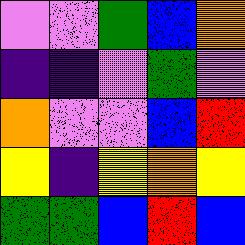[["violet", "violet", "green", "blue", "orange"], ["indigo", "indigo", "violet", "green", "violet"], ["orange", "violet", "violet", "blue", "red"], ["yellow", "indigo", "yellow", "orange", "yellow"], ["green", "green", "blue", "red", "blue"]]